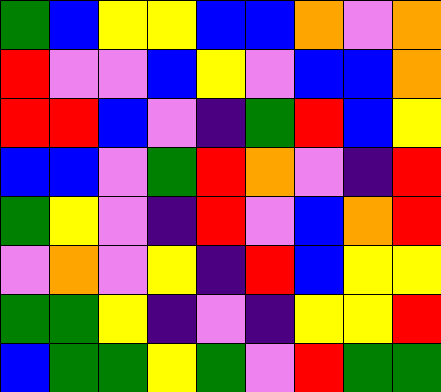[["green", "blue", "yellow", "yellow", "blue", "blue", "orange", "violet", "orange"], ["red", "violet", "violet", "blue", "yellow", "violet", "blue", "blue", "orange"], ["red", "red", "blue", "violet", "indigo", "green", "red", "blue", "yellow"], ["blue", "blue", "violet", "green", "red", "orange", "violet", "indigo", "red"], ["green", "yellow", "violet", "indigo", "red", "violet", "blue", "orange", "red"], ["violet", "orange", "violet", "yellow", "indigo", "red", "blue", "yellow", "yellow"], ["green", "green", "yellow", "indigo", "violet", "indigo", "yellow", "yellow", "red"], ["blue", "green", "green", "yellow", "green", "violet", "red", "green", "green"]]